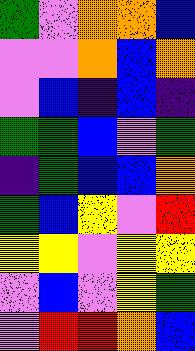[["green", "violet", "orange", "orange", "blue"], ["violet", "violet", "orange", "blue", "orange"], ["violet", "blue", "indigo", "blue", "indigo"], ["green", "green", "blue", "violet", "green"], ["indigo", "green", "blue", "blue", "orange"], ["green", "blue", "yellow", "violet", "red"], ["yellow", "yellow", "violet", "yellow", "yellow"], ["violet", "blue", "violet", "yellow", "green"], ["violet", "red", "red", "orange", "blue"]]